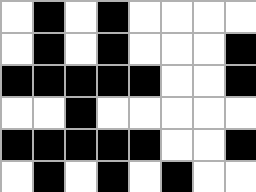[["white", "black", "white", "black", "white", "white", "white", "white"], ["white", "black", "white", "black", "white", "white", "white", "black"], ["black", "black", "black", "black", "black", "white", "white", "black"], ["white", "white", "black", "white", "white", "white", "white", "white"], ["black", "black", "black", "black", "black", "white", "white", "black"], ["white", "black", "white", "black", "white", "black", "white", "white"]]